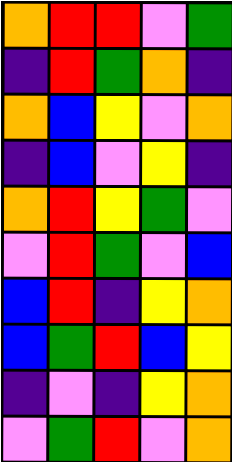[["orange", "red", "red", "violet", "green"], ["indigo", "red", "green", "orange", "indigo"], ["orange", "blue", "yellow", "violet", "orange"], ["indigo", "blue", "violet", "yellow", "indigo"], ["orange", "red", "yellow", "green", "violet"], ["violet", "red", "green", "violet", "blue"], ["blue", "red", "indigo", "yellow", "orange"], ["blue", "green", "red", "blue", "yellow"], ["indigo", "violet", "indigo", "yellow", "orange"], ["violet", "green", "red", "violet", "orange"]]